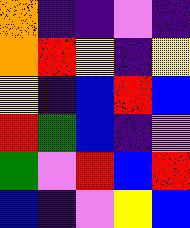[["orange", "indigo", "indigo", "violet", "indigo"], ["orange", "red", "yellow", "indigo", "yellow"], ["yellow", "indigo", "blue", "red", "blue"], ["red", "green", "blue", "indigo", "violet"], ["green", "violet", "red", "blue", "red"], ["blue", "indigo", "violet", "yellow", "blue"]]